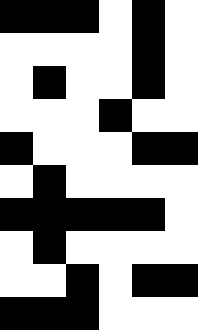[["black", "black", "black", "white", "black", "white"], ["white", "white", "white", "white", "black", "white"], ["white", "black", "white", "white", "black", "white"], ["white", "white", "white", "black", "white", "white"], ["black", "white", "white", "white", "black", "black"], ["white", "black", "white", "white", "white", "white"], ["black", "black", "black", "black", "black", "white"], ["white", "black", "white", "white", "white", "white"], ["white", "white", "black", "white", "black", "black"], ["black", "black", "black", "white", "white", "white"]]